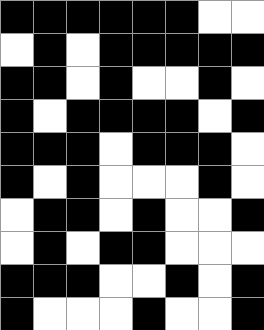[["black", "black", "black", "black", "black", "black", "white", "white"], ["white", "black", "white", "black", "black", "black", "black", "black"], ["black", "black", "white", "black", "white", "white", "black", "white"], ["black", "white", "black", "black", "black", "black", "white", "black"], ["black", "black", "black", "white", "black", "black", "black", "white"], ["black", "white", "black", "white", "white", "white", "black", "white"], ["white", "black", "black", "white", "black", "white", "white", "black"], ["white", "black", "white", "black", "black", "white", "white", "white"], ["black", "black", "black", "white", "white", "black", "white", "black"], ["black", "white", "white", "white", "black", "white", "white", "black"]]